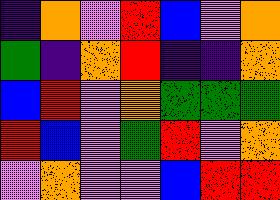[["indigo", "orange", "violet", "red", "blue", "violet", "orange"], ["green", "indigo", "orange", "red", "indigo", "indigo", "orange"], ["blue", "red", "violet", "orange", "green", "green", "green"], ["red", "blue", "violet", "green", "red", "violet", "orange"], ["violet", "orange", "violet", "violet", "blue", "red", "red"]]